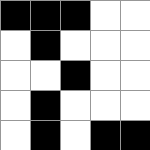[["black", "black", "black", "white", "white"], ["white", "black", "white", "white", "white"], ["white", "white", "black", "white", "white"], ["white", "black", "white", "white", "white"], ["white", "black", "white", "black", "black"]]